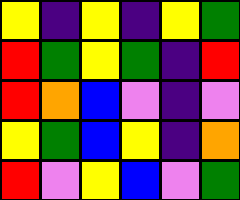[["yellow", "indigo", "yellow", "indigo", "yellow", "green"], ["red", "green", "yellow", "green", "indigo", "red"], ["red", "orange", "blue", "violet", "indigo", "violet"], ["yellow", "green", "blue", "yellow", "indigo", "orange"], ["red", "violet", "yellow", "blue", "violet", "green"]]